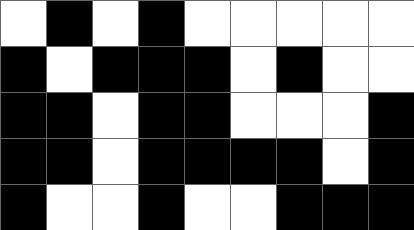[["white", "black", "white", "black", "white", "white", "white", "white", "white"], ["black", "white", "black", "black", "black", "white", "black", "white", "white"], ["black", "black", "white", "black", "black", "white", "white", "white", "black"], ["black", "black", "white", "black", "black", "black", "black", "white", "black"], ["black", "white", "white", "black", "white", "white", "black", "black", "black"]]